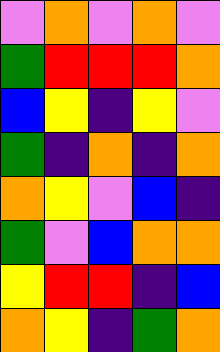[["violet", "orange", "violet", "orange", "violet"], ["green", "red", "red", "red", "orange"], ["blue", "yellow", "indigo", "yellow", "violet"], ["green", "indigo", "orange", "indigo", "orange"], ["orange", "yellow", "violet", "blue", "indigo"], ["green", "violet", "blue", "orange", "orange"], ["yellow", "red", "red", "indigo", "blue"], ["orange", "yellow", "indigo", "green", "orange"]]